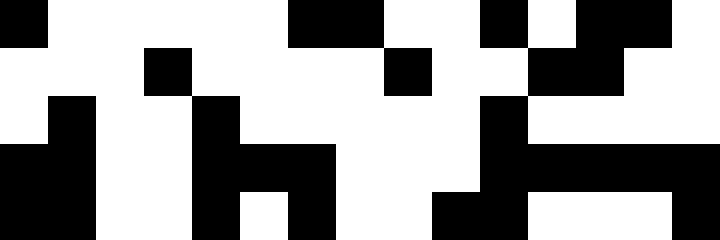[["black", "white", "white", "white", "white", "white", "black", "black", "white", "white", "black", "white", "black", "black", "white"], ["white", "white", "white", "black", "white", "white", "white", "white", "black", "white", "white", "black", "black", "white", "white"], ["white", "black", "white", "white", "black", "white", "white", "white", "white", "white", "black", "white", "white", "white", "white"], ["black", "black", "white", "white", "black", "black", "black", "white", "white", "white", "black", "black", "black", "black", "black"], ["black", "black", "white", "white", "black", "white", "black", "white", "white", "black", "black", "white", "white", "white", "black"]]